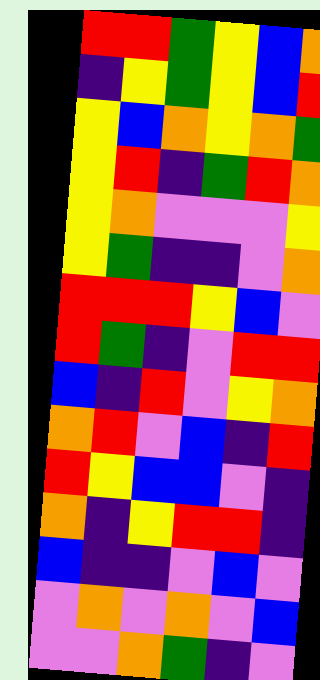[["red", "red", "green", "yellow", "blue", "orange"], ["indigo", "yellow", "green", "yellow", "blue", "red"], ["yellow", "blue", "orange", "yellow", "orange", "green"], ["yellow", "red", "indigo", "green", "red", "orange"], ["yellow", "orange", "violet", "violet", "violet", "yellow"], ["yellow", "green", "indigo", "indigo", "violet", "orange"], ["red", "red", "red", "yellow", "blue", "violet"], ["red", "green", "indigo", "violet", "red", "red"], ["blue", "indigo", "red", "violet", "yellow", "orange"], ["orange", "red", "violet", "blue", "indigo", "red"], ["red", "yellow", "blue", "blue", "violet", "indigo"], ["orange", "indigo", "yellow", "red", "red", "indigo"], ["blue", "indigo", "indigo", "violet", "blue", "violet"], ["violet", "orange", "violet", "orange", "violet", "blue"], ["violet", "violet", "orange", "green", "indigo", "violet"]]